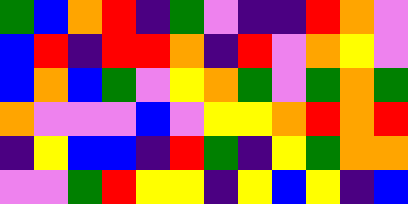[["green", "blue", "orange", "red", "indigo", "green", "violet", "indigo", "indigo", "red", "orange", "violet"], ["blue", "red", "indigo", "red", "red", "orange", "indigo", "red", "violet", "orange", "yellow", "violet"], ["blue", "orange", "blue", "green", "violet", "yellow", "orange", "green", "violet", "green", "orange", "green"], ["orange", "violet", "violet", "violet", "blue", "violet", "yellow", "yellow", "orange", "red", "orange", "red"], ["indigo", "yellow", "blue", "blue", "indigo", "red", "green", "indigo", "yellow", "green", "orange", "orange"], ["violet", "violet", "green", "red", "yellow", "yellow", "indigo", "yellow", "blue", "yellow", "indigo", "blue"]]